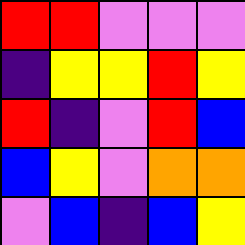[["red", "red", "violet", "violet", "violet"], ["indigo", "yellow", "yellow", "red", "yellow"], ["red", "indigo", "violet", "red", "blue"], ["blue", "yellow", "violet", "orange", "orange"], ["violet", "blue", "indigo", "blue", "yellow"]]